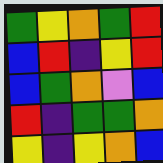[["green", "yellow", "orange", "green", "red"], ["blue", "red", "indigo", "yellow", "red"], ["blue", "green", "orange", "violet", "blue"], ["red", "indigo", "green", "green", "orange"], ["yellow", "indigo", "yellow", "orange", "blue"]]